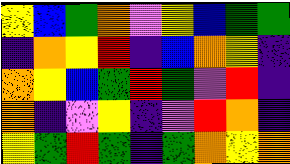[["yellow", "blue", "green", "orange", "violet", "yellow", "blue", "green", "green"], ["indigo", "orange", "yellow", "red", "indigo", "blue", "orange", "yellow", "indigo"], ["orange", "yellow", "blue", "green", "red", "green", "violet", "red", "indigo"], ["orange", "indigo", "violet", "yellow", "indigo", "violet", "red", "orange", "indigo"], ["yellow", "green", "red", "green", "indigo", "green", "orange", "yellow", "orange"]]